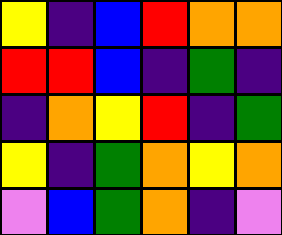[["yellow", "indigo", "blue", "red", "orange", "orange"], ["red", "red", "blue", "indigo", "green", "indigo"], ["indigo", "orange", "yellow", "red", "indigo", "green"], ["yellow", "indigo", "green", "orange", "yellow", "orange"], ["violet", "blue", "green", "orange", "indigo", "violet"]]